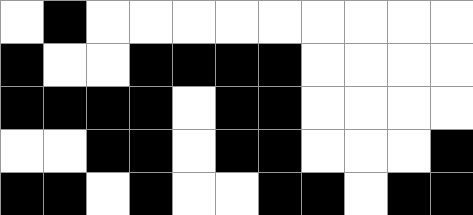[["white", "black", "white", "white", "white", "white", "white", "white", "white", "white", "white"], ["black", "white", "white", "black", "black", "black", "black", "white", "white", "white", "white"], ["black", "black", "black", "black", "white", "black", "black", "white", "white", "white", "white"], ["white", "white", "black", "black", "white", "black", "black", "white", "white", "white", "black"], ["black", "black", "white", "black", "white", "white", "black", "black", "white", "black", "black"]]